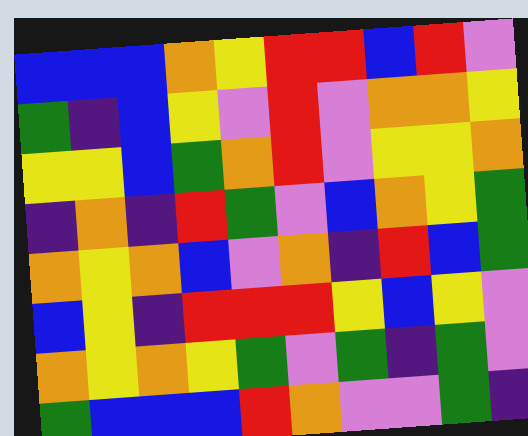[["blue", "blue", "blue", "orange", "yellow", "red", "red", "blue", "red", "violet"], ["green", "indigo", "blue", "yellow", "violet", "red", "violet", "orange", "orange", "yellow"], ["yellow", "yellow", "blue", "green", "orange", "red", "violet", "yellow", "yellow", "orange"], ["indigo", "orange", "indigo", "red", "green", "violet", "blue", "orange", "yellow", "green"], ["orange", "yellow", "orange", "blue", "violet", "orange", "indigo", "red", "blue", "green"], ["blue", "yellow", "indigo", "red", "red", "red", "yellow", "blue", "yellow", "violet"], ["orange", "yellow", "orange", "yellow", "green", "violet", "green", "indigo", "green", "violet"], ["green", "blue", "blue", "blue", "red", "orange", "violet", "violet", "green", "indigo"]]